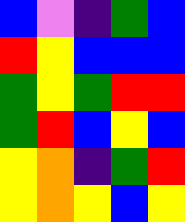[["blue", "violet", "indigo", "green", "blue"], ["red", "yellow", "blue", "blue", "blue"], ["green", "yellow", "green", "red", "red"], ["green", "red", "blue", "yellow", "blue"], ["yellow", "orange", "indigo", "green", "red"], ["yellow", "orange", "yellow", "blue", "yellow"]]